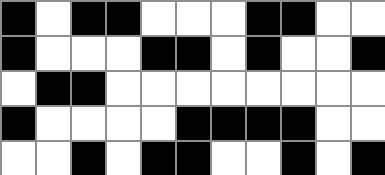[["black", "white", "black", "black", "white", "white", "white", "black", "black", "white", "white"], ["black", "white", "white", "white", "black", "black", "white", "black", "white", "white", "black"], ["white", "black", "black", "white", "white", "white", "white", "white", "white", "white", "white"], ["black", "white", "white", "white", "white", "black", "black", "black", "black", "white", "white"], ["white", "white", "black", "white", "black", "black", "white", "white", "black", "white", "black"]]